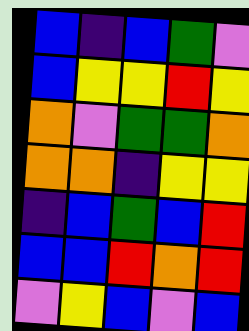[["blue", "indigo", "blue", "green", "violet"], ["blue", "yellow", "yellow", "red", "yellow"], ["orange", "violet", "green", "green", "orange"], ["orange", "orange", "indigo", "yellow", "yellow"], ["indigo", "blue", "green", "blue", "red"], ["blue", "blue", "red", "orange", "red"], ["violet", "yellow", "blue", "violet", "blue"]]